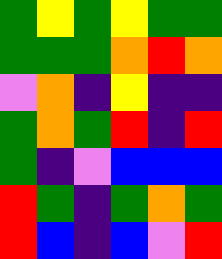[["green", "yellow", "green", "yellow", "green", "green"], ["green", "green", "green", "orange", "red", "orange"], ["violet", "orange", "indigo", "yellow", "indigo", "indigo"], ["green", "orange", "green", "red", "indigo", "red"], ["green", "indigo", "violet", "blue", "blue", "blue"], ["red", "green", "indigo", "green", "orange", "green"], ["red", "blue", "indigo", "blue", "violet", "red"]]